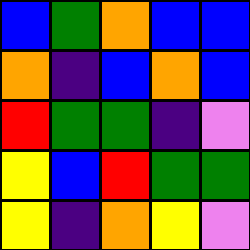[["blue", "green", "orange", "blue", "blue"], ["orange", "indigo", "blue", "orange", "blue"], ["red", "green", "green", "indigo", "violet"], ["yellow", "blue", "red", "green", "green"], ["yellow", "indigo", "orange", "yellow", "violet"]]